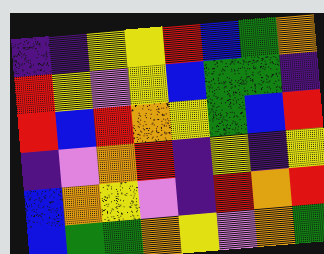[["indigo", "indigo", "yellow", "yellow", "red", "blue", "green", "orange"], ["red", "yellow", "violet", "yellow", "blue", "green", "green", "indigo"], ["red", "blue", "red", "orange", "yellow", "green", "blue", "red"], ["indigo", "violet", "orange", "red", "indigo", "yellow", "indigo", "yellow"], ["blue", "orange", "yellow", "violet", "indigo", "red", "orange", "red"], ["blue", "green", "green", "orange", "yellow", "violet", "orange", "green"]]